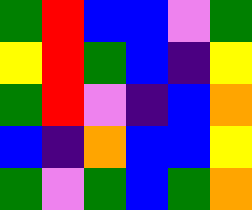[["green", "red", "blue", "blue", "violet", "green"], ["yellow", "red", "green", "blue", "indigo", "yellow"], ["green", "red", "violet", "indigo", "blue", "orange"], ["blue", "indigo", "orange", "blue", "blue", "yellow"], ["green", "violet", "green", "blue", "green", "orange"]]